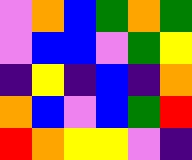[["violet", "orange", "blue", "green", "orange", "green"], ["violet", "blue", "blue", "violet", "green", "yellow"], ["indigo", "yellow", "indigo", "blue", "indigo", "orange"], ["orange", "blue", "violet", "blue", "green", "red"], ["red", "orange", "yellow", "yellow", "violet", "indigo"]]